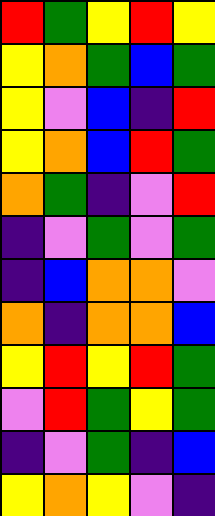[["red", "green", "yellow", "red", "yellow"], ["yellow", "orange", "green", "blue", "green"], ["yellow", "violet", "blue", "indigo", "red"], ["yellow", "orange", "blue", "red", "green"], ["orange", "green", "indigo", "violet", "red"], ["indigo", "violet", "green", "violet", "green"], ["indigo", "blue", "orange", "orange", "violet"], ["orange", "indigo", "orange", "orange", "blue"], ["yellow", "red", "yellow", "red", "green"], ["violet", "red", "green", "yellow", "green"], ["indigo", "violet", "green", "indigo", "blue"], ["yellow", "orange", "yellow", "violet", "indigo"]]